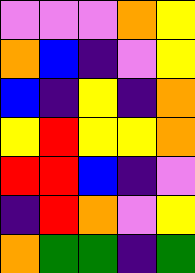[["violet", "violet", "violet", "orange", "yellow"], ["orange", "blue", "indigo", "violet", "yellow"], ["blue", "indigo", "yellow", "indigo", "orange"], ["yellow", "red", "yellow", "yellow", "orange"], ["red", "red", "blue", "indigo", "violet"], ["indigo", "red", "orange", "violet", "yellow"], ["orange", "green", "green", "indigo", "green"]]